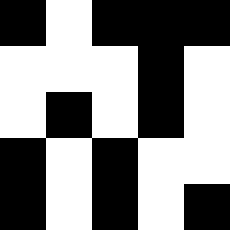[["black", "white", "black", "black", "black"], ["white", "white", "white", "black", "white"], ["white", "black", "white", "black", "white"], ["black", "white", "black", "white", "white"], ["black", "white", "black", "white", "black"]]